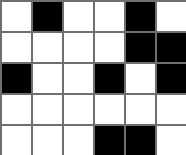[["white", "black", "white", "white", "black", "white"], ["white", "white", "white", "white", "black", "black"], ["black", "white", "white", "black", "white", "black"], ["white", "white", "white", "white", "white", "white"], ["white", "white", "white", "black", "black", "white"]]